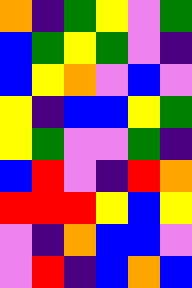[["orange", "indigo", "green", "yellow", "violet", "green"], ["blue", "green", "yellow", "green", "violet", "indigo"], ["blue", "yellow", "orange", "violet", "blue", "violet"], ["yellow", "indigo", "blue", "blue", "yellow", "green"], ["yellow", "green", "violet", "violet", "green", "indigo"], ["blue", "red", "violet", "indigo", "red", "orange"], ["red", "red", "red", "yellow", "blue", "yellow"], ["violet", "indigo", "orange", "blue", "blue", "violet"], ["violet", "red", "indigo", "blue", "orange", "blue"]]